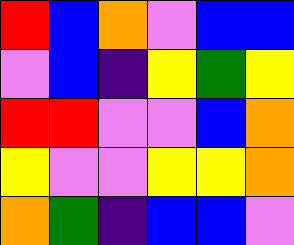[["red", "blue", "orange", "violet", "blue", "blue"], ["violet", "blue", "indigo", "yellow", "green", "yellow"], ["red", "red", "violet", "violet", "blue", "orange"], ["yellow", "violet", "violet", "yellow", "yellow", "orange"], ["orange", "green", "indigo", "blue", "blue", "violet"]]